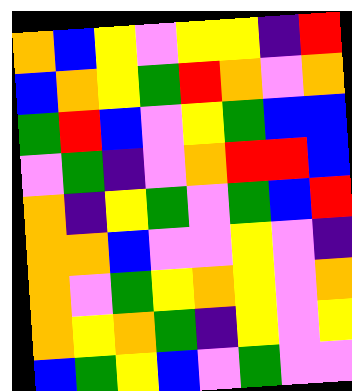[["orange", "blue", "yellow", "violet", "yellow", "yellow", "indigo", "red"], ["blue", "orange", "yellow", "green", "red", "orange", "violet", "orange"], ["green", "red", "blue", "violet", "yellow", "green", "blue", "blue"], ["violet", "green", "indigo", "violet", "orange", "red", "red", "blue"], ["orange", "indigo", "yellow", "green", "violet", "green", "blue", "red"], ["orange", "orange", "blue", "violet", "violet", "yellow", "violet", "indigo"], ["orange", "violet", "green", "yellow", "orange", "yellow", "violet", "orange"], ["orange", "yellow", "orange", "green", "indigo", "yellow", "violet", "yellow"], ["blue", "green", "yellow", "blue", "violet", "green", "violet", "violet"]]